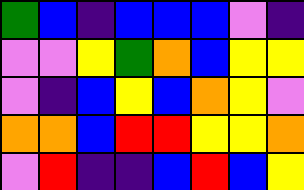[["green", "blue", "indigo", "blue", "blue", "blue", "violet", "indigo"], ["violet", "violet", "yellow", "green", "orange", "blue", "yellow", "yellow"], ["violet", "indigo", "blue", "yellow", "blue", "orange", "yellow", "violet"], ["orange", "orange", "blue", "red", "red", "yellow", "yellow", "orange"], ["violet", "red", "indigo", "indigo", "blue", "red", "blue", "yellow"]]